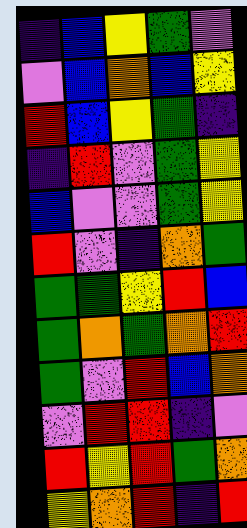[["indigo", "blue", "yellow", "green", "violet"], ["violet", "blue", "orange", "blue", "yellow"], ["red", "blue", "yellow", "green", "indigo"], ["indigo", "red", "violet", "green", "yellow"], ["blue", "violet", "violet", "green", "yellow"], ["red", "violet", "indigo", "orange", "green"], ["green", "green", "yellow", "red", "blue"], ["green", "orange", "green", "orange", "red"], ["green", "violet", "red", "blue", "orange"], ["violet", "red", "red", "indigo", "violet"], ["red", "yellow", "red", "green", "orange"], ["yellow", "orange", "red", "indigo", "red"]]